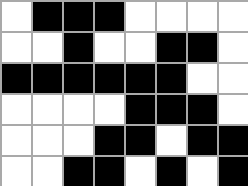[["white", "black", "black", "black", "white", "white", "white", "white"], ["white", "white", "black", "white", "white", "black", "black", "white"], ["black", "black", "black", "black", "black", "black", "white", "white"], ["white", "white", "white", "white", "black", "black", "black", "white"], ["white", "white", "white", "black", "black", "white", "black", "black"], ["white", "white", "black", "black", "white", "black", "white", "black"]]